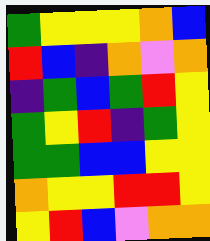[["green", "yellow", "yellow", "yellow", "orange", "blue"], ["red", "blue", "indigo", "orange", "violet", "orange"], ["indigo", "green", "blue", "green", "red", "yellow"], ["green", "yellow", "red", "indigo", "green", "yellow"], ["green", "green", "blue", "blue", "yellow", "yellow"], ["orange", "yellow", "yellow", "red", "red", "yellow"], ["yellow", "red", "blue", "violet", "orange", "orange"]]